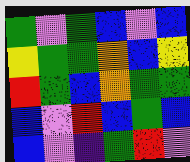[["green", "violet", "green", "blue", "violet", "blue"], ["yellow", "green", "green", "orange", "blue", "yellow"], ["red", "green", "blue", "orange", "green", "green"], ["blue", "violet", "red", "blue", "green", "blue"], ["blue", "violet", "indigo", "green", "red", "violet"]]